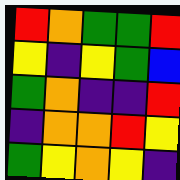[["red", "orange", "green", "green", "red"], ["yellow", "indigo", "yellow", "green", "blue"], ["green", "orange", "indigo", "indigo", "red"], ["indigo", "orange", "orange", "red", "yellow"], ["green", "yellow", "orange", "yellow", "indigo"]]